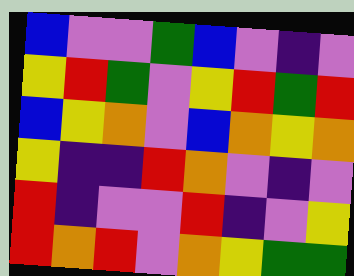[["blue", "violet", "violet", "green", "blue", "violet", "indigo", "violet"], ["yellow", "red", "green", "violet", "yellow", "red", "green", "red"], ["blue", "yellow", "orange", "violet", "blue", "orange", "yellow", "orange"], ["yellow", "indigo", "indigo", "red", "orange", "violet", "indigo", "violet"], ["red", "indigo", "violet", "violet", "red", "indigo", "violet", "yellow"], ["red", "orange", "red", "violet", "orange", "yellow", "green", "green"]]